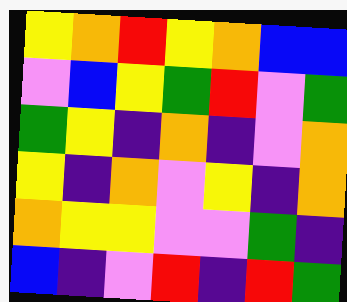[["yellow", "orange", "red", "yellow", "orange", "blue", "blue"], ["violet", "blue", "yellow", "green", "red", "violet", "green"], ["green", "yellow", "indigo", "orange", "indigo", "violet", "orange"], ["yellow", "indigo", "orange", "violet", "yellow", "indigo", "orange"], ["orange", "yellow", "yellow", "violet", "violet", "green", "indigo"], ["blue", "indigo", "violet", "red", "indigo", "red", "green"]]